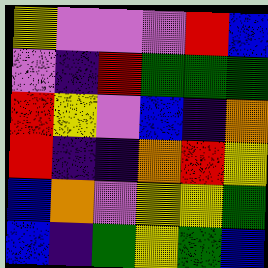[["yellow", "violet", "violet", "violet", "red", "blue"], ["violet", "indigo", "red", "green", "green", "green"], ["red", "yellow", "violet", "blue", "indigo", "orange"], ["red", "indigo", "indigo", "orange", "red", "yellow"], ["blue", "orange", "violet", "yellow", "yellow", "green"], ["blue", "indigo", "green", "yellow", "green", "blue"]]